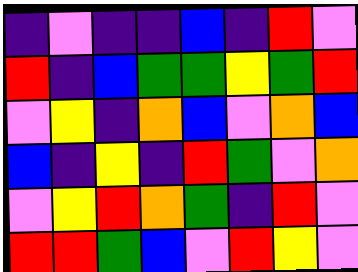[["indigo", "violet", "indigo", "indigo", "blue", "indigo", "red", "violet"], ["red", "indigo", "blue", "green", "green", "yellow", "green", "red"], ["violet", "yellow", "indigo", "orange", "blue", "violet", "orange", "blue"], ["blue", "indigo", "yellow", "indigo", "red", "green", "violet", "orange"], ["violet", "yellow", "red", "orange", "green", "indigo", "red", "violet"], ["red", "red", "green", "blue", "violet", "red", "yellow", "violet"]]